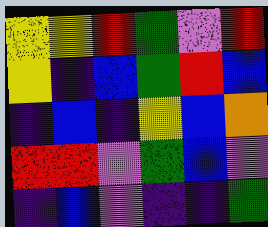[["yellow", "yellow", "red", "green", "violet", "red"], ["yellow", "indigo", "blue", "green", "red", "blue"], ["indigo", "blue", "indigo", "yellow", "blue", "orange"], ["red", "red", "violet", "green", "blue", "violet"], ["indigo", "blue", "violet", "indigo", "indigo", "green"]]